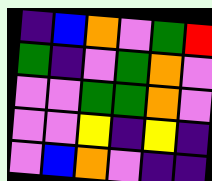[["indigo", "blue", "orange", "violet", "green", "red"], ["green", "indigo", "violet", "green", "orange", "violet"], ["violet", "violet", "green", "green", "orange", "violet"], ["violet", "violet", "yellow", "indigo", "yellow", "indigo"], ["violet", "blue", "orange", "violet", "indigo", "indigo"]]